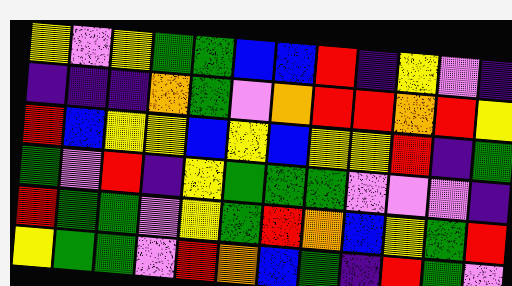[["yellow", "violet", "yellow", "green", "green", "blue", "blue", "red", "indigo", "yellow", "violet", "indigo"], ["indigo", "indigo", "indigo", "orange", "green", "violet", "orange", "red", "red", "orange", "red", "yellow"], ["red", "blue", "yellow", "yellow", "blue", "yellow", "blue", "yellow", "yellow", "red", "indigo", "green"], ["green", "violet", "red", "indigo", "yellow", "green", "green", "green", "violet", "violet", "violet", "indigo"], ["red", "green", "green", "violet", "yellow", "green", "red", "orange", "blue", "yellow", "green", "red"], ["yellow", "green", "green", "violet", "red", "orange", "blue", "green", "indigo", "red", "green", "violet"]]